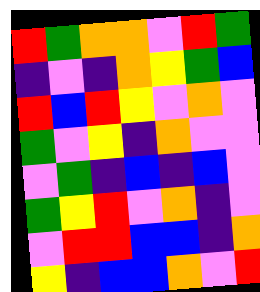[["red", "green", "orange", "orange", "violet", "red", "green"], ["indigo", "violet", "indigo", "orange", "yellow", "green", "blue"], ["red", "blue", "red", "yellow", "violet", "orange", "violet"], ["green", "violet", "yellow", "indigo", "orange", "violet", "violet"], ["violet", "green", "indigo", "blue", "indigo", "blue", "violet"], ["green", "yellow", "red", "violet", "orange", "indigo", "violet"], ["violet", "red", "red", "blue", "blue", "indigo", "orange"], ["yellow", "indigo", "blue", "blue", "orange", "violet", "red"]]